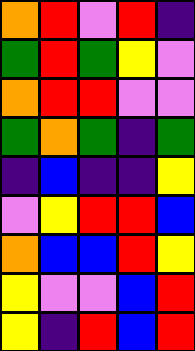[["orange", "red", "violet", "red", "indigo"], ["green", "red", "green", "yellow", "violet"], ["orange", "red", "red", "violet", "violet"], ["green", "orange", "green", "indigo", "green"], ["indigo", "blue", "indigo", "indigo", "yellow"], ["violet", "yellow", "red", "red", "blue"], ["orange", "blue", "blue", "red", "yellow"], ["yellow", "violet", "violet", "blue", "red"], ["yellow", "indigo", "red", "blue", "red"]]